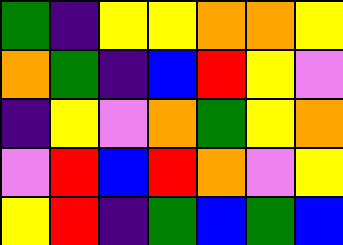[["green", "indigo", "yellow", "yellow", "orange", "orange", "yellow"], ["orange", "green", "indigo", "blue", "red", "yellow", "violet"], ["indigo", "yellow", "violet", "orange", "green", "yellow", "orange"], ["violet", "red", "blue", "red", "orange", "violet", "yellow"], ["yellow", "red", "indigo", "green", "blue", "green", "blue"]]